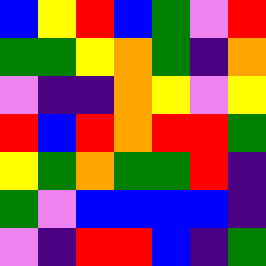[["blue", "yellow", "red", "blue", "green", "violet", "red"], ["green", "green", "yellow", "orange", "green", "indigo", "orange"], ["violet", "indigo", "indigo", "orange", "yellow", "violet", "yellow"], ["red", "blue", "red", "orange", "red", "red", "green"], ["yellow", "green", "orange", "green", "green", "red", "indigo"], ["green", "violet", "blue", "blue", "blue", "blue", "indigo"], ["violet", "indigo", "red", "red", "blue", "indigo", "green"]]